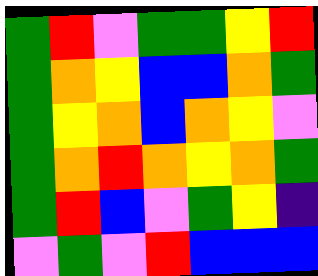[["green", "red", "violet", "green", "green", "yellow", "red"], ["green", "orange", "yellow", "blue", "blue", "orange", "green"], ["green", "yellow", "orange", "blue", "orange", "yellow", "violet"], ["green", "orange", "red", "orange", "yellow", "orange", "green"], ["green", "red", "blue", "violet", "green", "yellow", "indigo"], ["violet", "green", "violet", "red", "blue", "blue", "blue"]]